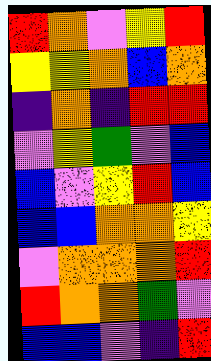[["red", "orange", "violet", "yellow", "red"], ["yellow", "yellow", "orange", "blue", "orange"], ["indigo", "orange", "indigo", "red", "red"], ["violet", "yellow", "green", "violet", "blue"], ["blue", "violet", "yellow", "red", "blue"], ["blue", "blue", "orange", "orange", "yellow"], ["violet", "orange", "orange", "orange", "red"], ["red", "orange", "orange", "green", "violet"], ["blue", "blue", "violet", "indigo", "red"]]